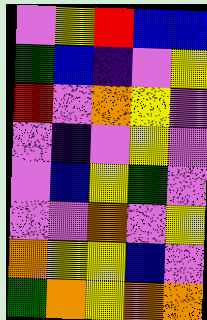[["violet", "yellow", "red", "blue", "blue"], ["green", "blue", "indigo", "violet", "yellow"], ["red", "violet", "orange", "yellow", "violet"], ["violet", "indigo", "violet", "yellow", "violet"], ["violet", "blue", "yellow", "green", "violet"], ["violet", "violet", "orange", "violet", "yellow"], ["orange", "yellow", "yellow", "blue", "violet"], ["green", "orange", "yellow", "orange", "orange"]]